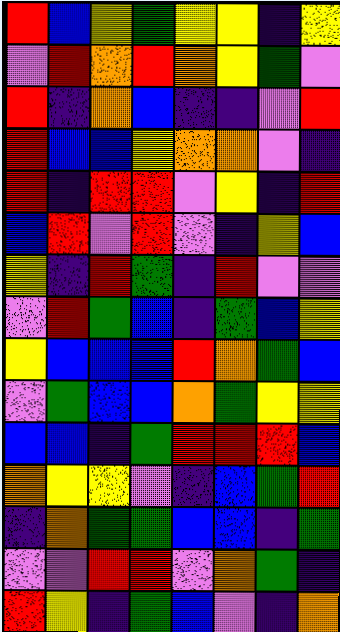[["red", "blue", "yellow", "green", "yellow", "yellow", "indigo", "yellow"], ["violet", "red", "orange", "red", "orange", "yellow", "green", "violet"], ["red", "indigo", "orange", "blue", "indigo", "indigo", "violet", "red"], ["red", "blue", "blue", "yellow", "orange", "orange", "violet", "indigo"], ["red", "indigo", "red", "red", "violet", "yellow", "indigo", "red"], ["blue", "red", "violet", "red", "violet", "indigo", "yellow", "blue"], ["yellow", "indigo", "red", "green", "indigo", "red", "violet", "violet"], ["violet", "red", "green", "blue", "indigo", "green", "blue", "yellow"], ["yellow", "blue", "blue", "blue", "red", "orange", "green", "blue"], ["violet", "green", "blue", "blue", "orange", "green", "yellow", "yellow"], ["blue", "blue", "indigo", "green", "red", "red", "red", "blue"], ["orange", "yellow", "yellow", "violet", "indigo", "blue", "green", "red"], ["indigo", "orange", "green", "green", "blue", "blue", "indigo", "green"], ["violet", "violet", "red", "red", "violet", "orange", "green", "indigo"], ["red", "yellow", "indigo", "green", "blue", "violet", "indigo", "orange"]]